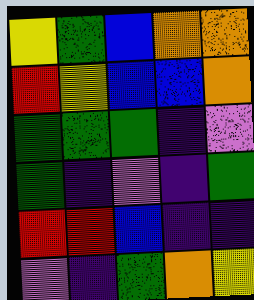[["yellow", "green", "blue", "orange", "orange"], ["red", "yellow", "blue", "blue", "orange"], ["green", "green", "green", "indigo", "violet"], ["green", "indigo", "violet", "indigo", "green"], ["red", "red", "blue", "indigo", "indigo"], ["violet", "indigo", "green", "orange", "yellow"]]